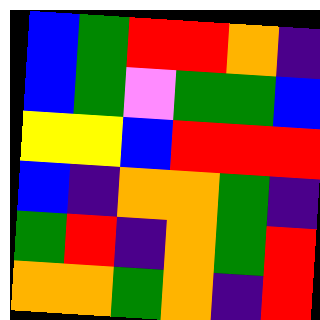[["blue", "green", "red", "red", "orange", "indigo"], ["blue", "green", "violet", "green", "green", "blue"], ["yellow", "yellow", "blue", "red", "red", "red"], ["blue", "indigo", "orange", "orange", "green", "indigo"], ["green", "red", "indigo", "orange", "green", "red"], ["orange", "orange", "green", "orange", "indigo", "red"]]